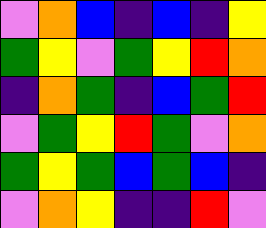[["violet", "orange", "blue", "indigo", "blue", "indigo", "yellow"], ["green", "yellow", "violet", "green", "yellow", "red", "orange"], ["indigo", "orange", "green", "indigo", "blue", "green", "red"], ["violet", "green", "yellow", "red", "green", "violet", "orange"], ["green", "yellow", "green", "blue", "green", "blue", "indigo"], ["violet", "orange", "yellow", "indigo", "indigo", "red", "violet"]]